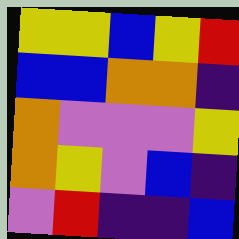[["yellow", "yellow", "blue", "yellow", "red"], ["blue", "blue", "orange", "orange", "indigo"], ["orange", "violet", "violet", "violet", "yellow"], ["orange", "yellow", "violet", "blue", "indigo"], ["violet", "red", "indigo", "indigo", "blue"]]